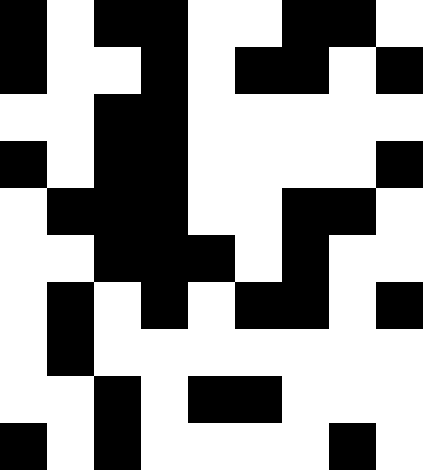[["black", "white", "black", "black", "white", "white", "black", "black", "white"], ["black", "white", "white", "black", "white", "black", "black", "white", "black"], ["white", "white", "black", "black", "white", "white", "white", "white", "white"], ["black", "white", "black", "black", "white", "white", "white", "white", "black"], ["white", "black", "black", "black", "white", "white", "black", "black", "white"], ["white", "white", "black", "black", "black", "white", "black", "white", "white"], ["white", "black", "white", "black", "white", "black", "black", "white", "black"], ["white", "black", "white", "white", "white", "white", "white", "white", "white"], ["white", "white", "black", "white", "black", "black", "white", "white", "white"], ["black", "white", "black", "white", "white", "white", "white", "black", "white"]]